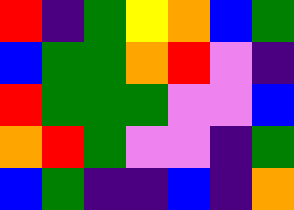[["red", "indigo", "green", "yellow", "orange", "blue", "green"], ["blue", "green", "green", "orange", "red", "violet", "indigo"], ["red", "green", "green", "green", "violet", "violet", "blue"], ["orange", "red", "green", "violet", "violet", "indigo", "green"], ["blue", "green", "indigo", "indigo", "blue", "indigo", "orange"]]